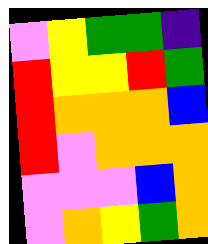[["violet", "yellow", "green", "green", "indigo"], ["red", "yellow", "yellow", "red", "green"], ["red", "orange", "orange", "orange", "blue"], ["red", "violet", "orange", "orange", "orange"], ["violet", "violet", "violet", "blue", "orange"], ["violet", "orange", "yellow", "green", "orange"]]